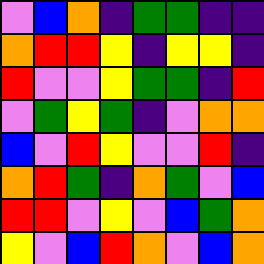[["violet", "blue", "orange", "indigo", "green", "green", "indigo", "indigo"], ["orange", "red", "red", "yellow", "indigo", "yellow", "yellow", "indigo"], ["red", "violet", "violet", "yellow", "green", "green", "indigo", "red"], ["violet", "green", "yellow", "green", "indigo", "violet", "orange", "orange"], ["blue", "violet", "red", "yellow", "violet", "violet", "red", "indigo"], ["orange", "red", "green", "indigo", "orange", "green", "violet", "blue"], ["red", "red", "violet", "yellow", "violet", "blue", "green", "orange"], ["yellow", "violet", "blue", "red", "orange", "violet", "blue", "orange"]]